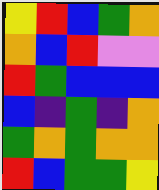[["yellow", "red", "blue", "green", "orange"], ["orange", "blue", "red", "violet", "violet"], ["red", "green", "blue", "blue", "blue"], ["blue", "indigo", "green", "indigo", "orange"], ["green", "orange", "green", "orange", "orange"], ["red", "blue", "green", "green", "yellow"]]